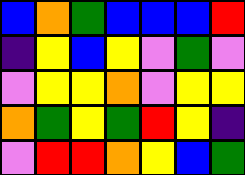[["blue", "orange", "green", "blue", "blue", "blue", "red"], ["indigo", "yellow", "blue", "yellow", "violet", "green", "violet"], ["violet", "yellow", "yellow", "orange", "violet", "yellow", "yellow"], ["orange", "green", "yellow", "green", "red", "yellow", "indigo"], ["violet", "red", "red", "orange", "yellow", "blue", "green"]]